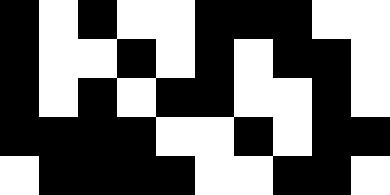[["black", "white", "black", "white", "white", "black", "black", "black", "white", "white"], ["black", "white", "white", "black", "white", "black", "white", "black", "black", "white"], ["black", "white", "black", "white", "black", "black", "white", "white", "black", "white"], ["black", "black", "black", "black", "white", "white", "black", "white", "black", "black"], ["white", "black", "black", "black", "black", "white", "white", "black", "black", "white"]]